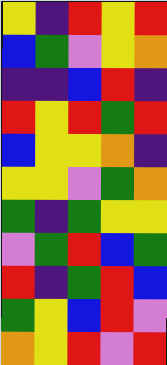[["yellow", "indigo", "red", "yellow", "red"], ["blue", "green", "violet", "yellow", "orange"], ["indigo", "indigo", "blue", "red", "indigo"], ["red", "yellow", "red", "green", "red"], ["blue", "yellow", "yellow", "orange", "indigo"], ["yellow", "yellow", "violet", "green", "orange"], ["green", "indigo", "green", "yellow", "yellow"], ["violet", "green", "red", "blue", "green"], ["red", "indigo", "green", "red", "blue"], ["green", "yellow", "blue", "red", "violet"], ["orange", "yellow", "red", "violet", "red"]]